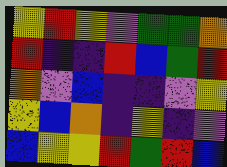[["yellow", "red", "yellow", "violet", "green", "green", "orange"], ["red", "indigo", "indigo", "red", "blue", "green", "red"], ["orange", "violet", "blue", "indigo", "indigo", "violet", "yellow"], ["yellow", "blue", "orange", "indigo", "yellow", "indigo", "violet"], ["blue", "yellow", "yellow", "red", "green", "red", "blue"]]